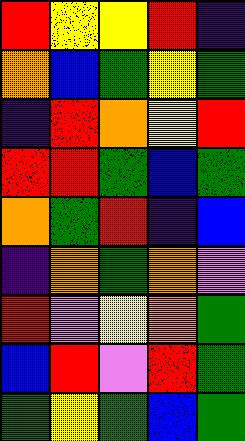[["red", "yellow", "yellow", "red", "indigo"], ["orange", "blue", "green", "yellow", "green"], ["indigo", "red", "orange", "yellow", "red"], ["red", "red", "green", "blue", "green"], ["orange", "green", "red", "indigo", "blue"], ["indigo", "orange", "green", "orange", "violet"], ["red", "violet", "yellow", "orange", "green"], ["blue", "red", "violet", "red", "green"], ["green", "yellow", "green", "blue", "green"]]